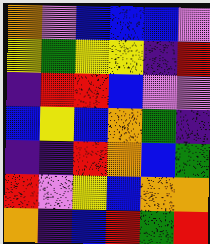[["orange", "violet", "blue", "blue", "blue", "violet"], ["yellow", "green", "yellow", "yellow", "indigo", "red"], ["indigo", "red", "red", "blue", "violet", "violet"], ["blue", "yellow", "blue", "orange", "green", "indigo"], ["indigo", "indigo", "red", "orange", "blue", "green"], ["red", "violet", "yellow", "blue", "orange", "orange"], ["orange", "indigo", "blue", "red", "green", "red"]]